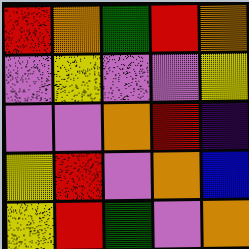[["red", "orange", "green", "red", "orange"], ["violet", "yellow", "violet", "violet", "yellow"], ["violet", "violet", "orange", "red", "indigo"], ["yellow", "red", "violet", "orange", "blue"], ["yellow", "red", "green", "violet", "orange"]]